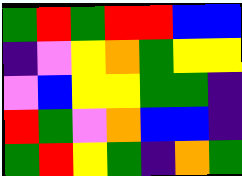[["green", "red", "green", "red", "red", "blue", "blue"], ["indigo", "violet", "yellow", "orange", "green", "yellow", "yellow"], ["violet", "blue", "yellow", "yellow", "green", "green", "indigo"], ["red", "green", "violet", "orange", "blue", "blue", "indigo"], ["green", "red", "yellow", "green", "indigo", "orange", "green"]]